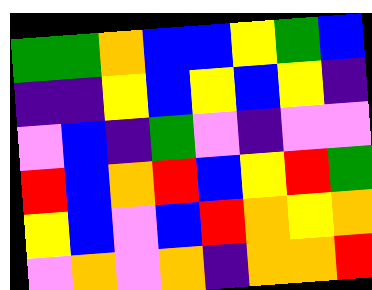[["green", "green", "orange", "blue", "blue", "yellow", "green", "blue"], ["indigo", "indigo", "yellow", "blue", "yellow", "blue", "yellow", "indigo"], ["violet", "blue", "indigo", "green", "violet", "indigo", "violet", "violet"], ["red", "blue", "orange", "red", "blue", "yellow", "red", "green"], ["yellow", "blue", "violet", "blue", "red", "orange", "yellow", "orange"], ["violet", "orange", "violet", "orange", "indigo", "orange", "orange", "red"]]